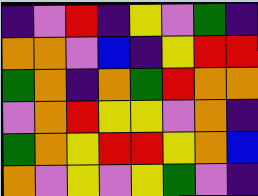[["indigo", "violet", "red", "indigo", "yellow", "violet", "green", "indigo"], ["orange", "orange", "violet", "blue", "indigo", "yellow", "red", "red"], ["green", "orange", "indigo", "orange", "green", "red", "orange", "orange"], ["violet", "orange", "red", "yellow", "yellow", "violet", "orange", "indigo"], ["green", "orange", "yellow", "red", "red", "yellow", "orange", "blue"], ["orange", "violet", "yellow", "violet", "yellow", "green", "violet", "indigo"]]